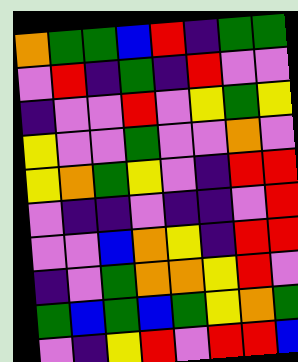[["orange", "green", "green", "blue", "red", "indigo", "green", "green"], ["violet", "red", "indigo", "green", "indigo", "red", "violet", "violet"], ["indigo", "violet", "violet", "red", "violet", "yellow", "green", "yellow"], ["yellow", "violet", "violet", "green", "violet", "violet", "orange", "violet"], ["yellow", "orange", "green", "yellow", "violet", "indigo", "red", "red"], ["violet", "indigo", "indigo", "violet", "indigo", "indigo", "violet", "red"], ["violet", "violet", "blue", "orange", "yellow", "indigo", "red", "red"], ["indigo", "violet", "green", "orange", "orange", "yellow", "red", "violet"], ["green", "blue", "green", "blue", "green", "yellow", "orange", "green"], ["violet", "indigo", "yellow", "red", "violet", "red", "red", "blue"]]